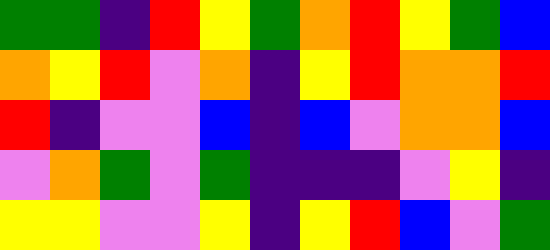[["green", "green", "indigo", "red", "yellow", "green", "orange", "red", "yellow", "green", "blue"], ["orange", "yellow", "red", "violet", "orange", "indigo", "yellow", "red", "orange", "orange", "red"], ["red", "indigo", "violet", "violet", "blue", "indigo", "blue", "violet", "orange", "orange", "blue"], ["violet", "orange", "green", "violet", "green", "indigo", "indigo", "indigo", "violet", "yellow", "indigo"], ["yellow", "yellow", "violet", "violet", "yellow", "indigo", "yellow", "red", "blue", "violet", "green"]]